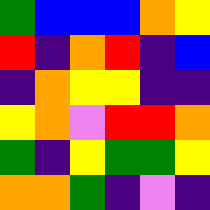[["green", "blue", "blue", "blue", "orange", "yellow"], ["red", "indigo", "orange", "red", "indigo", "blue"], ["indigo", "orange", "yellow", "yellow", "indigo", "indigo"], ["yellow", "orange", "violet", "red", "red", "orange"], ["green", "indigo", "yellow", "green", "green", "yellow"], ["orange", "orange", "green", "indigo", "violet", "indigo"]]